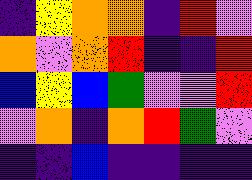[["indigo", "yellow", "orange", "orange", "indigo", "red", "violet"], ["orange", "violet", "orange", "red", "indigo", "indigo", "red"], ["blue", "yellow", "blue", "green", "violet", "violet", "red"], ["violet", "orange", "indigo", "orange", "red", "green", "violet"], ["indigo", "indigo", "blue", "indigo", "indigo", "indigo", "indigo"]]